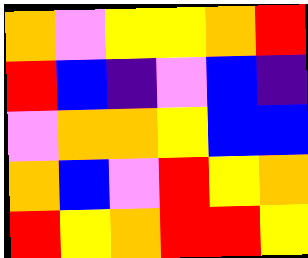[["orange", "violet", "yellow", "yellow", "orange", "red"], ["red", "blue", "indigo", "violet", "blue", "indigo"], ["violet", "orange", "orange", "yellow", "blue", "blue"], ["orange", "blue", "violet", "red", "yellow", "orange"], ["red", "yellow", "orange", "red", "red", "yellow"]]